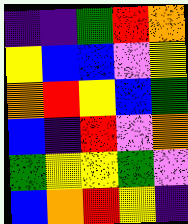[["indigo", "indigo", "green", "red", "orange"], ["yellow", "blue", "blue", "violet", "yellow"], ["orange", "red", "yellow", "blue", "green"], ["blue", "indigo", "red", "violet", "orange"], ["green", "yellow", "yellow", "green", "violet"], ["blue", "orange", "red", "yellow", "indigo"]]